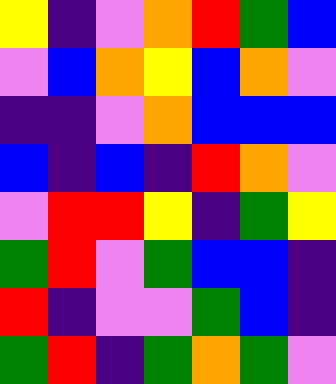[["yellow", "indigo", "violet", "orange", "red", "green", "blue"], ["violet", "blue", "orange", "yellow", "blue", "orange", "violet"], ["indigo", "indigo", "violet", "orange", "blue", "blue", "blue"], ["blue", "indigo", "blue", "indigo", "red", "orange", "violet"], ["violet", "red", "red", "yellow", "indigo", "green", "yellow"], ["green", "red", "violet", "green", "blue", "blue", "indigo"], ["red", "indigo", "violet", "violet", "green", "blue", "indigo"], ["green", "red", "indigo", "green", "orange", "green", "violet"]]